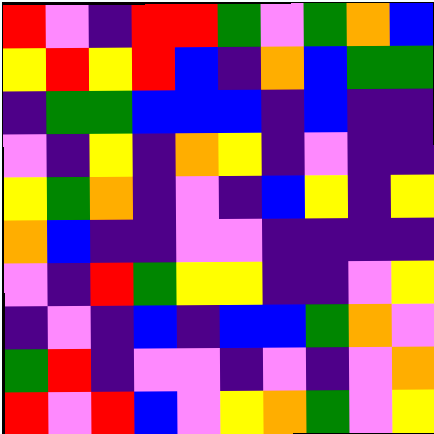[["red", "violet", "indigo", "red", "red", "green", "violet", "green", "orange", "blue"], ["yellow", "red", "yellow", "red", "blue", "indigo", "orange", "blue", "green", "green"], ["indigo", "green", "green", "blue", "blue", "blue", "indigo", "blue", "indigo", "indigo"], ["violet", "indigo", "yellow", "indigo", "orange", "yellow", "indigo", "violet", "indigo", "indigo"], ["yellow", "green", "orange", "indigo", "violet", "indigo", "blue", "yellow", "indigo", "yellow"], ["orange", "blue", "indigo", "indigo", "violet", "violet", "indigo", "indigo", "indigo", "indigo"], ["violet", "indigo", "red", "green", "yellow", "yellow", "indigo", "indigo", "violet", "yellow"], ["indigo", "violet", "indigo", "blue", "indigo", "blue", "blue", "green", "orange", "violet"], ["green", "red", "indigo", "violet", "violet", "indigo", "violet", "indigo", "violet", "orange"], ["red", "violet", "red", "blue", "violet", "yellow", "orange", "green", "violet", "yellow"]]